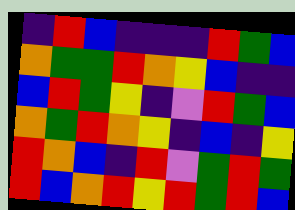[["indigo", "red", "blue", "indigo", "indigo", "indigo", "red", "green", "blue"], ["orange", "green", "green", "red", "orange", "yellow", "blue", "indigo", "indigo"], ["blue", "red", "green", "yellow", "indigo", "violet", "red", "green", "blue"], ["orange", "green", "red", "orange", "yellow", "indigo", "blue", "indigo", "yellow"], ["red", "orange", "blue", "indigo", "red", "violet", "green", "red", "green"], ["red", "blue", "orange", "red", "yellow", "red", "green", "red", "blue"]]